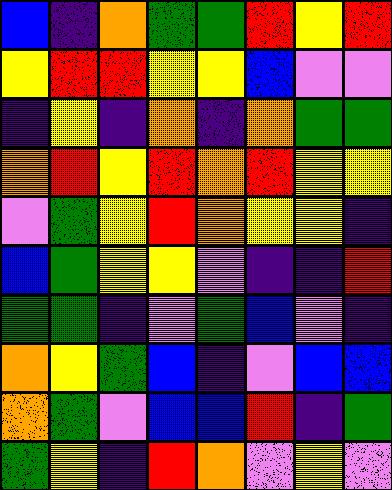[["blue", "indigo", "orange", "green", "green", "red", "yellow", "red"], ["yellow", "red", "red", "yellow", "yellow", "blue", "violet", "violet"], ["indigo", "yellow", "indigo", "orange", "indigo", "orange", "green", "green"], ["orange", "red", "yellow", "red", "orange", "red", "yellow", "yellow"], ["violet", "green", "yellow", "red", "orange", "yellow", "yellow", "indigo"], ["blue", "green", "yellow", "yellow", "violet", "indigo", "indigo", "red"], ["green", "green", "indigo", "violet", "green", "blue", "violet", "indigo"], ["orange", "yellow", "green", "blue", "indigo", "violet", "blue", "blue"], ["orange", "green", "violet", "blue", "blue", "red", "indigo", "green"], ["green", "yellow", "indigo", "red", "orange", "violet", "yellow", "violet"]]